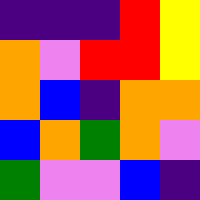[["indigo", "indigo", "indigo", "red", "yellow"], ["orange", "violet", "red", "red", "yellow"], ["orange", "blue", "indigo", "orange", "orange"], ["blue", "orange", "green", "orange", "violet"], ["green", "violet", "violet", "blue", "indigo"]]